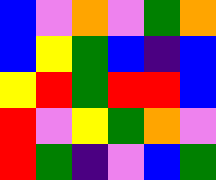[["blue", "violet", "orange", "violet", "green", "orange"], ["blue", "yellow", "green", "blue", "indigo", "blue"], ["yellow", "red", "green", "red", "red", "blue"], ["red", "violet", "yellow", "green", "orange", "violet"], ["red", "green", "indigo", "violet", "blue", "green"]]